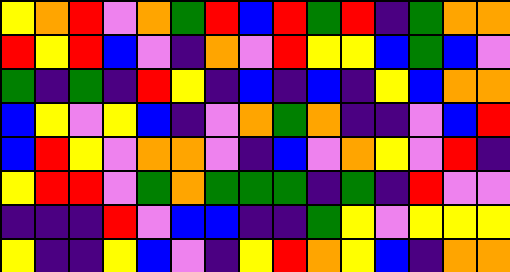[["yellow", "orange", "red", "violet", "orange", "green", "red", "blue", "red", "green", "red", "indigo", "green", "orange", "orange"], ["red", "yellow", "red", "blue", "violet", "indigo", "orange", "violet", "red", "yellow", "yellow", "blue", "green", "blue", "violet"], ["green", "indigo", "green", "indigo", "red", "yellow", "indigo", "blue", "indigo", "blue", "indigo", "yellow", "blue", "orange", "orange"], ["blue", "yellow", "violet", "yellow", "blue", "indigo", "violet", "orange", "green", "orange", "indigo", "indigo", "violet", "blue", "red"], ["blue", "red", "yellow", "violet", "orange", "orange", "violet", "indigo", "blue", "violet", "orange", "yellow", "violet", "red", "indigo"], ["yellow", "red", "red", "violet", "green", "orange", "green", "green", "green", "indigo", "green", "indigo", "red", "violet", "violet"], ["indigo", "indigo", "indigo", "red", "violet", "blue", "blue", "indigo", "indigo", "green", "yellow", "violet", "yellow", "yellow", "yellow"], ["yellow", "indigo", "indigo", "yellow", "blue", "violet", "indigo", "yellow", "red", "orange", "yellow", "blue", "indigo", "orange", "orange"]]